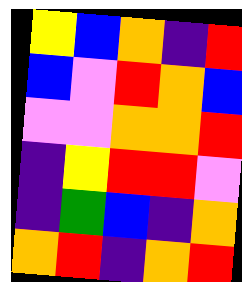[["yellow", "blue", "orange", "indigo", "red"], ["blue", "violet", "red", "orange", "blue"], ["violet", "violet", "orange", "orange", "red"], ["indigo", "yellow", "red", "red", "violet"], ["indigo", "green", "blue", "indigo", "orange"], ["orange", "red", "indigo", "orange", "red"]]